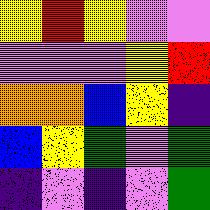[["yellow", "red", "yellow", "violet", "violet"], ["violet", "violet", "violet", "yellow", "red"], ["orange", "orange", "blue", "yellow", "indigo"], ["blue", "yellow", "green", "violet", "green"], ["indigo", "violet", "indigo", "violet", "green"]]